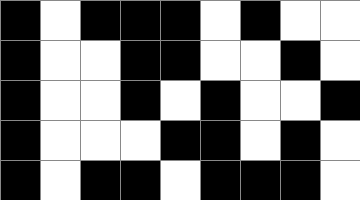[["black", "white", "black", "black", "black", "white", "black", "white", "white"], ["black", "white", "white", "black", "black", "white", "white", "black", "white"], ["black", "white", "white", "black", "white", "black", "white", "white", "black"], ["black", "white", "white", "white", "black", "black", "white", "black", "white"], ["black", "white", "black", "black", "white", "black", "black", "black", "white"]]